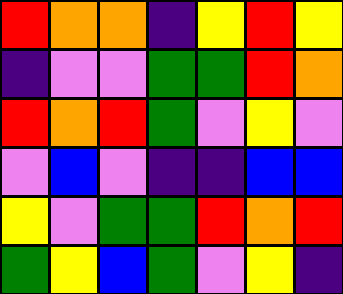[["red", "orange", "orange", "indigo", "yellow", "red", "yellow"], ["indigo", "violet", "violet", "green", "green", "red", "orange"], ["red", "orange", "red", "green", "violet", "yellow", "violet"], ["violet", "blue", "violet", "indigo", "indigo", "blue", "blue"], ["yellow", "violet", "green", "green", "red", "orange", "red"], ["green", "yellow", "blue", "green", "violet", "yellow", "indigo"]]